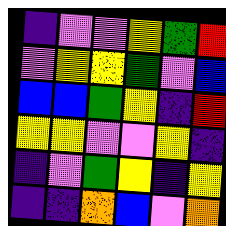[["indigo", "violet", "violet", "yellow", "green", "red"], ["violet", "yellow", "yellow", "green", "violet", "blue"], ["blue", "blue", "green", "yellow", "indigo", "red"], ["yellow", "yellow", "violet", "violet", "yellow", "indigo"], ["indigo", "violet", "green", "yellow", "indigo", "yellow"], ["indigo", "indigo", "orange", "blue", "violet", "orange"]]